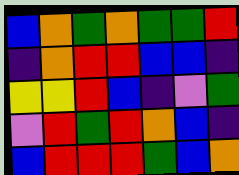[["blue", "orange", "green", "orange", "green", "green", "red"], ["indigo", "orange", "red", "red", "blue", "blue", "indigo"], ["yellow", "yellow", "red", "blue", "indigo", "violet", "green"], ["violet", "red", "green", "red", "orange", "blue", "indigo"], ["blue", "red", "red", "red", "green", "blue", "orange"]]